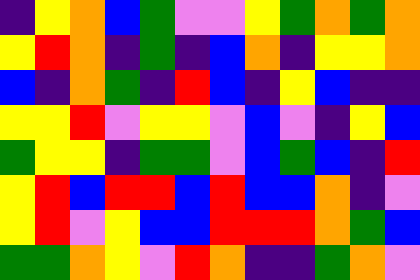[["indigo", "yellow", "orange", "blue", "green", "violet", "violet", "yellow", "green", "orange", "green", "orange"], ["yellow", "red", "orange", "indigo", "green", "indigo", "blue", "orange", "indigo", "yellow", "yellow", "orange"], ["blue", "indigo", "orange", "green", "indigo", "red", "blue", "indigo", "yellow", "blue", "indigo", "indigo"], ["yellow", "yellow", "red", "violet", "yellow", "yellow", "violet", "blue", "violet", "indigo", "yellow", "blue"], ["green", "yellow", "yellow", "indigo", "green", "green", "violet", "blue", "green", "blue", "indigo", "red"], ["yellow", "red", "blue", "red", "red", "blue", "red", "blue", "blue", "orange", "indigo", "violet"], ["yellow", "red", "violet", "yellow", "blue", "blue", "red", "red", "red", "orange", "green", "blue"], ["green", "green", "orange", "yellow", "violet", "red", "orange", "indigo", "indigo", "green", "orange", "violet"]]